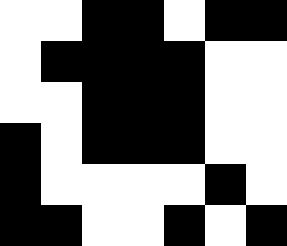[["white", "white", "black", "black", "white", "black", "black"], ["white", "black", "black", "black", "black", "white", "white"], ["white", "white", "black", "black", "black", "white", "white"], ["black", "white", "black", "black", "black", "white", "white"], ["black", "white", "white", "white", "white", "black", "white"], ["black", "black", "white", "white", "black", "white", "black"]]